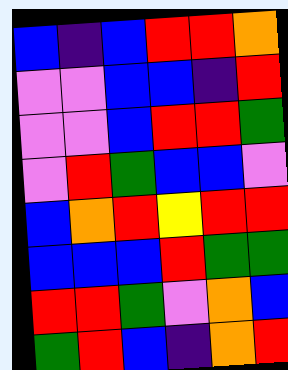[["blue", "indigo", "blue", "red", "red", "orange"], ["violet", "violet", "blue", "blue", "indigo", "red"], ["violet", "violet", "blue", "red", "red", "green"], ["violet", "red", "green", "blue", "blue", "violet"], ["blue", "orange", "red", "yellow", "red", "red"], ["blue", "blue", "blue", "red", "green", "green"], ["red", "red", "green", "violet", "orange", "blue"], ["green", "red", "blue", "indigo", "orange", "red"]]